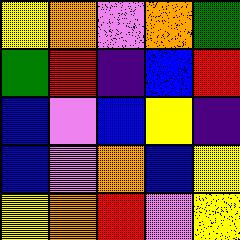[["yellow", "orange", "violet", "orange", "green"], ["green", "red", "indigo", "blue", "red"], ["blue", "violet", "blue", "yellow", "indigo"], ["blue", "violet", "orange", "blue", "yellow"], ["yellow", "orange", "red", "violet", "yellow"]]